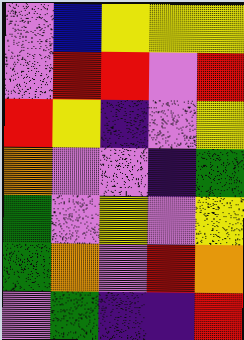[["violet", "blue", "yellow", "yellow", "yellow"], ["violet", "red", "red", "violet", "red"], ["red", "yellow", "indigo", "violet", "yellow"], ["orange", "violet", "violet", "indigo", "green"], ["green", "violet", "yellow", "violet", "yellow"], ["green", "orange", "violet", "red", "orange"], ["violet", "green", "indigo", "indigo", "red"]]